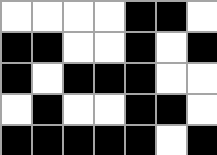[["white", "white", "white", "white", "black", "black", "white"], ["black", "black", "white", "white", "black", "white", "black"], ["black", "white", "black", "black", "black", "white", "white"], ["white", "black", "white", "white", "black", "black", "white"], ["black", "black", "black", "black", "black", "white", "black"]]